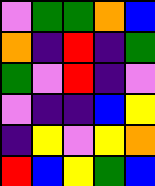[["violet", "green", "green", "orange", "blue"], ["orange", "indigo", "red", "indigo", "green"], ["green", "violet", "red", "indigo", "violet"], ["violet", "indigo", "indigo", "blue", "yellow"], ["indigo", "yellow", "violet", "yellow", "orange"], ["red", "blue", "yellow", "green", "blue"]]